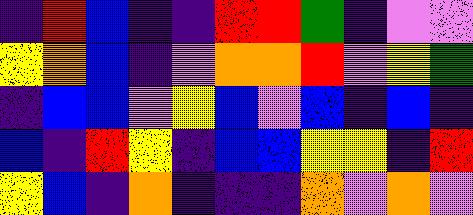[["indigo", "red", "blue", "indigo", "indigo", "red", "red", "green", "indigo", "violet", "violet"], ["yellow", "orange", "blue", "indigo", "violet", "orange", "orange", "red", "violet", "yellow", "green"], ["indigo", "blue", "blue", "violet", "yellow", "blue", "violet", "blue", "indigo", "blue", "indigo"], ["blue", "indigo", "red", "yellow", "indigo", "blue", "blue", "yellow", "yellow", "indigo", "red"], ["yellow", "blue", "indigo", "orange", "indigo", "indigo", "indigo", "orange", "violet", "orange", "violet"]]